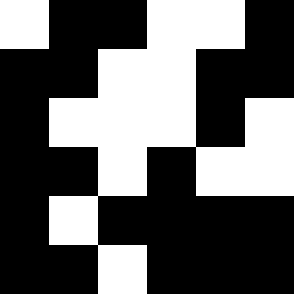[["white", "black", "black", "white", "white", "black"], ["black", "black", "white", "white", "black", "black"], ["black", "white", "white", "white", "black", "white"], ["black", "black", "white", "black", "white", "white"], ["black", "white", "black", "black", "black", "black"], ["black", "black", "white", "black", "black", "black"]]